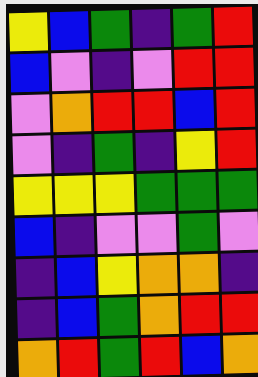[["yellow", "blue", "green", "indigo", "green", "red"], ["blue", "violet", "indigo", "violet", "red", "red"], ["violet", "orange", "red", "red", "blue", "red"], ["violet", "indigo", "green", "indigo", "yellow", "red"], ["yellow", "yellow", "yellow", "green", "green", "green"], ["blue", "indigo", "violet", "violet", "green", "violet"], ["indigo", "blue", "yellow", "orange", "orange", "indigo"], ["indigo", "blue", "green", "orange", "red", "red"], ["orange", "red", "green", "red", "blue", "orange"]]